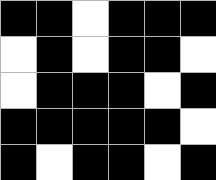[["black", "black", "white", "black", "black", "black"], ["white", "black", "white", "black", "black", "white"], ["white", "black", "black", "black", "white", "black"], ["black", "black", "black", "black", "black", "white"], ["black", "white", "black", "black", "white", "black"]]